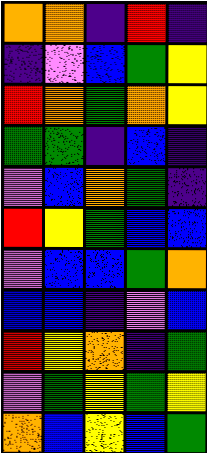[["orange", "orange", "indigo", "red", "indigo"], ["indigo", "violet", "blue", "green", "yellow"], ["red", "orange", "green", "orange", "yellow"], ["green", "green", "indigo", "blue", "indigo"], ["violet", "blue", "orange", "green", "indigo"], ["red", "yellow", "green", "blue", "blue"], ["violet", "blue", "blue", "green", "orange"], ["blue", "blue", "indigo", "violet", "blue"], ["red", "yellow", "orange", "indigo", "green"], ["violet", "green", "yellow", "green", "yellow"], ["orange", "blue", "yellow", "blue", "green"]]